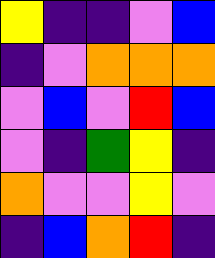[["yellow", "indigo", "indigo", "violet", "blue"], ["indigo", "violet", "orange", "orange", "orange"], ["violet", "blue", "violet", "red", "blue"], ["violet", "indigo", "green", "yellow", "indigo"], ["orange", "violet", "violet", "yellow", "violet"], ["indigo", "blue", "orange", "red", "indigo"]]